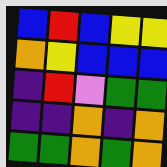[["blue", "red", "blue", "yellow", "yellow"], ["orange", "yellow", "blue", "blue", "blue"], ["indigo", "red", "violet", "green", "green"], ["indigo", "indigo", "orange", "indigo", "orange"], ["green", "green", "orange", "green", "orange"]]